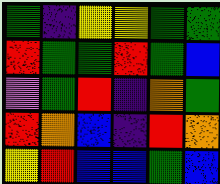[["green", "indigo", "yellow", "yellow", "green", "green"], ["red", "green", "green", "red", "green", "blue"], ["violet", "green", "red", "indigo", "orange", "green"], ["red", "orange", "blue", "indigo", "red", "orange"], ["yellow", "red", "blue", "blue", "green", "blue"]]